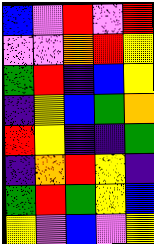[["blue", "violet", "red", "violet", "red"], ["violet", "violet", "orange", "red", "yellow"], ["green", "red", "indigo", "blue", "yellow"], ["indigo", "yellow", "blue", "green", "orange"], ["red", "yellow", "indigo", "indigo", "green"], ["indigo", "orange", "red", "yellow", "indigo"], ["green", "red", "green", "yellow", "blue"], ["yellow", "violet", "blue", "violet", "yellow"]]